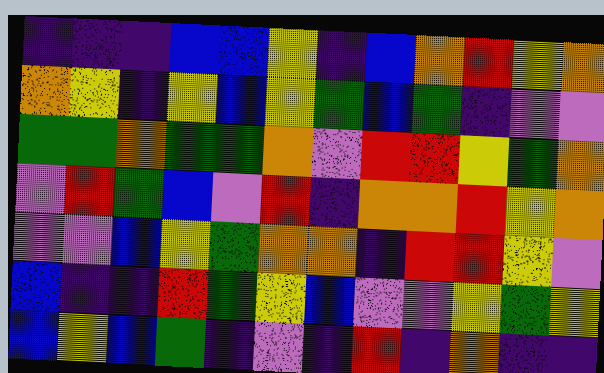[["indigo", "indigo", "indigo", "blue", "blue", "yellow", "indigo", "blue", "orange", "red", "yellow", "orange"], ["orange", "yellow", "indigo", "yellow", "blue", "yellow", "green", "blue", "green", "indigo", "violet", "violet"], ["green", "green", "orange", "green", "green", "orange", "violet", "red", "red", "yellow", "green", "orange"], ["violet", "red", "green", "blue", "violet", "red", "indigo", "orange", "orange", "red", "yellow", "orange"], ["violet", "violet", "blue", "yellow", "green", "orange", "orange", "indigo", "red", "red", "yellow", "violet"], ["blue", "indigo", "indigo", "red", "green", "yellow", "blue", "violet", "violet", "yellow", "green", "yellow"], ["blue", "yellow", "blue", "green", "indigo", "violet", "indigo", "red", "indigo", "orange", "indigo", "indigo"]]